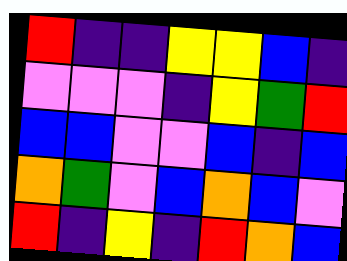[["red", "indigo", "indigo", "yellow", "yellow", "blue", "indigo"], ["violet", "violet", "violet", "indigo", "yellow", "green", "red"], ["blue", "blue", "violet", "violet", "blue", "indigo", "blue"], ["orange", "green", "violet", "blue", "orange", "blue", "violet"], ["red", "indigo", "yellow", "indigo", "red", "orange", "blue"]]